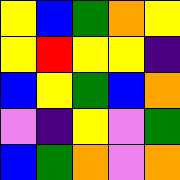[["yellow", "blue", "green", "orange", "yellow"], ["yellow", "red", "yellow", "yellow", "indigo"], ["blue", "yellow", "green", "blue", "orange"], ["violet", "indigo", "yellow", "violet", "green"], ["blue", "green", "orange", "violet", "orange"]]